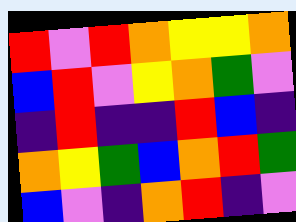[["red", "violet", "red", "orange", "yellow", "yellow", "orange"], ["blue", "red", "violet", "yellow", "orange", "green", "violet"], ["indigo", "red", "indigo", "indigo", "red", "blue", "indigo"], ["orange", "yellow", "green", "blue", "orange", "red", "green"], ["blue", "violet", "indigo", "orange", "red", "indigo", "violet"]]